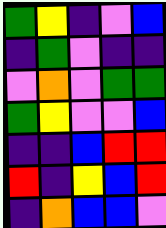[["green", "yellow", "indigo", "violet", "blue"], ["indigo", "green", "violet", "indigo", "indigo"], ["violet", "orange", "violet", "green", "green"], ["green", "yellow", "violet", "violet", "blue"], ["indigo", "indigo", "blue", "red", "red"], ["red", "indigo", "yellow", "blue", "red"], ["indigo", "orange", "blue", "blue", "violet"]]